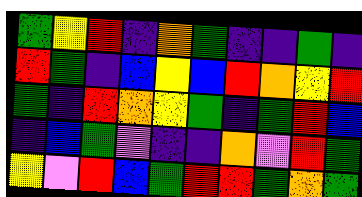[["green", "yellow", "red", "indigo", "orange", "green", "indigo", "indigo", "green", "indigo"], ["red", "green", "indigo", "blue", "yellow", "blue", "red", "orange", "yellow", "red"], ["green", "indigo", "red", "orange", "yellow", "green", "indigo", "green", "red", "blue"], ["indigo", "blue", "green", "violet", "indigo", "indigo", "orange", "violet", "red", "green"], ["yellow", "violet", "red", "blue", "green", "red", "red", "green", "orange", "green"]]